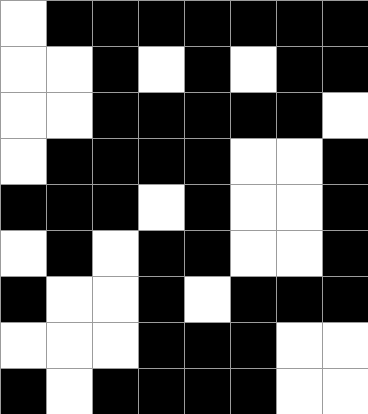[["white", "black", "black", "black", "black", "black", "black", "black"], ["white", "white", "black", "white", "black", "white", "black", "black"], ["white", "white", "black", "black", "black", "black", "black", "white"], ["white", "black", "black", "black", "black", "white", "white", "black"], ["black", "black", "black", "white", "black", "white", "white", "black"], ["white", "black", "white", "black", "black", "white", "white", "black"], ["black", "white", "white", "black", "white", "black", "black", "black"], ["white", "white", "white", "black", "black", "black", "white", "white"], ["black", "white", "black", "black", "black", "black", "white", "white"]]